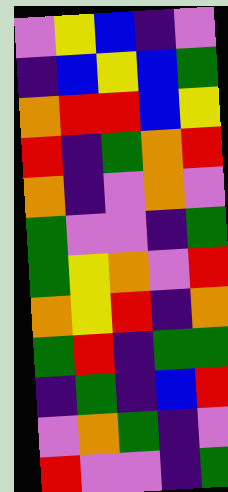[["violet", "yellow", "blue", "indigo", "violet"], ["indigo", "blue", "yellow", "blue", "green"], ["orange", "red", "red", "blue", "yellow"], ["red", "indigo", "green", "orange", "red"], ["orange", "indigo", "violet", "orange", "violet"], ["green", "violet", "violet", "indigo", "green"], ["green", "yellow", "orange", "violet", "red"], ["orange", "yellow", "red", "indigo", "orange"], ["green", "red", "indigo", "green", "green"], ["indigo", "green", "indigo", "blue", "red"], ["violet", "orange", "green", "indigo", "violet"], ["red", "violet", "violet", "indigo", "green"]]